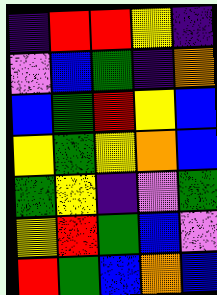[["indigo", "red", "red", "yellow", "indigo"], ["violet", "blue", "green", "indigo", "orange"], ["blue", "green", "red", "yellow", "blue"], ["yellow", "green", "yellow", "orange", "blue"], ["green", "yellow", "indigo", "violet", "green"], ["yellow", "red", "green", "blue", "violet"], ["red", "green", "blue", "orange", "blue"]]